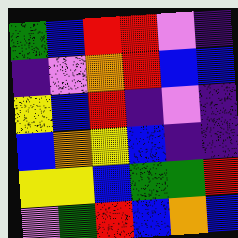[["green", "blue", "red", "red", "violet", "indigo"], ["indigo", "violet", "orange", "red", "blue", "blue"], ["yellow", "blue", "red", "indigo", "violet", "indigo"], ["blue", "orange", "yellow", "blue", "indigo", "indigo"], ["yellow", "yellow", "blue", "green", "green", "red"], ["violet", "green", "red", "blue", "orange", "blue"]]